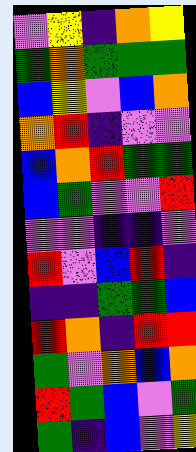[["violet", "yellow", "indigo", "orange", "yellow"], ["green", "orange", "green", "green", "green"], ["blue", "yellow", "violet", "blue", "orange"], ["orange", "red", "indigo", "violet", "violet"], ["blue", "orange", "red", "green", "green"], ["blue", "green", "violet", "violet", "red"], ["violet", "violet", "indigo", "indigo", "violet"], ["red", "violet", "blue", "red", "indigo"], ["indigo", "indigo", "green", "green", "blue"], ["red", "orange", "indigo", "red", "red"], ["green", "violet", "orange", "blue", "orange"], ["red", "green", "blue", "violet", "green"], ["green", "indigo", "blue", "violet", "yellow"]]